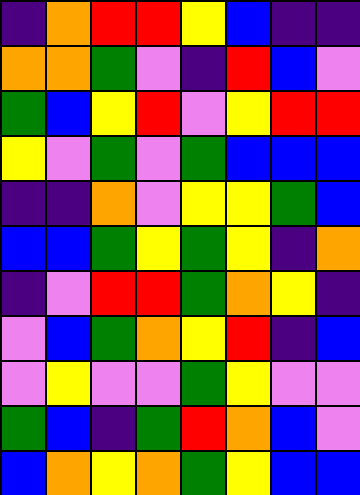[["indigo", "orange", "red", "red", "yellow", "blue", "indigo", "indigo"], ["orange", "orange", "green", "violet", "indigo", "red", "blue", "violet"], ["green", "blue", "yellow", "red", "violet", "yellow", "red", "red"], ["yellow", "violet", "green", "violet", "green", "blue", "blue", "blue"], ["indigo", "indigo", "orange", "violet", "yellow", "yellow", "green", "blue"], ["blue", "blue", "green", "yellow", "green", "yellow", "indigo", "orange"], ["indigo", "violet", "red", "red", "green", "orange", "yellow", "indigo"], ["violet", "blue", "green", "orange", "yellow", "red", "indigo", "blue"], ["violet", "yellow", "violet", "violet", "green", "yellow", "violet", "violet"], ["green", "blue", "indigo", "green", "red", "orange", "blue", "violet"], ["blue", "orange", "yellow", "orange", "green", "yellow", "blue", "blue"]]